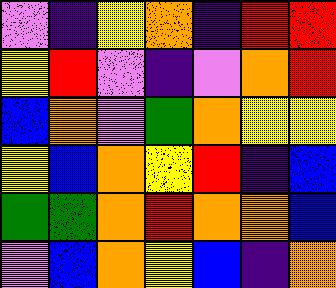[["violet", "indigo", "yellow", "orange", "indigo", "red", "red"], ["yellow", "red", "violet", "indigo", "violet", "orange", "red"], ["blue", "orange", "violet", "green", "orange", "yellow", "yellow"], ["yellow", "blue", "orange", "yellow", "red", "indigo", "blue"], ["green", "green", "orange", "red", "orange", "orange", "blue"], ["violet", "blue", "orange", "yellow", "blue", "indigo", "orange"]]